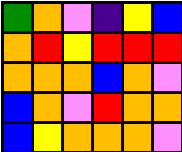[["green", "orange", "violet", "indigo", "yellow", "blue"], ["orange", "red", "yellow", "red", "red", "red"], ["orange", "orange", "orange", "blue", "orange", "violet"], ["blue", "orange", "violet", "red", "orange", "orange"], ["blue", "yellow", "orange", "orange", "orange", "violet"]]